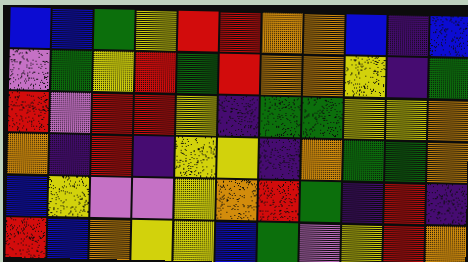[["blue", "blue", "green", "yellow", "red", "red", "orange", "orange", "blue", "indigo", "blue"], ["violet", "green", "yellow", "red", "green", "red", "orange", "orange", "yellow", "indigo", "green"], ["red", "violet", "red", "red", "yellow", "indigo", "green", "green", "yellow", "yellow", "orange"], ["orange", "indigo", "red", "indigo", "yellow", "yellow", "indigo", "orange", "green", "green", "orange"], ["blue", "yellow", "violet", "violet", "yellow", "orange", "red", "green", "indigo", "red", "indigo"], ["red", "blue", "orange", "yellow", "yellow", "blue", "green", "violet", "yellow", "red", "orange"]]